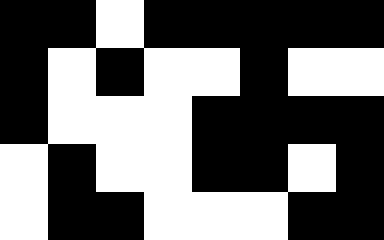[["black", "black", "white", "black", "black", "black", "black", "black"], ["black", "white", "black", "white", "white", "black", "white", "white"], ["black", "white", "white", "white", "black", "black", "black", "black"], ["white", "black", "white", "white", "black", "black", "white", "black"], ["white", "black", "black", "white", "white", "white", "black", "black"]]